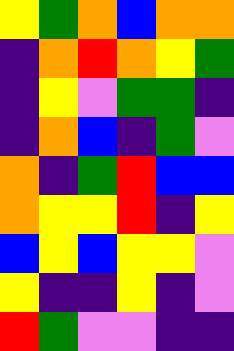[["yellow", "green", "orange", "blue", "orange", "orange"], ["indigo", "orange", "red", "orange", "yellow", "green"], ["indigo", "yellow", "violet", "green", "green", "indigo"], ["indigo", "orange", "blue", "indigo", "green", "violet"], ["orange", "indigo", "green", "red", "blue", "blue"], ["orange", "yellow", "yellow", "red", "indigo", "yellow"], ["blue", "yellow", "blue", "yellow", "yellow", "violet"], ["yellow", "indigo", "indigo", "yellow", "indigo", "violet"], ["red", "green", "violet", "violet", "indigo", "indigo"]]